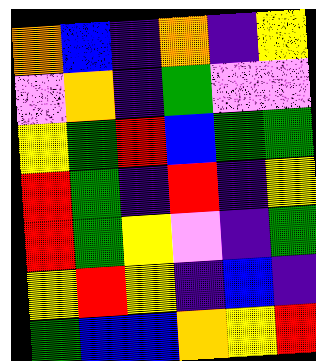[["orange", "blue", "indigo", "orange", "indigo", "yellow"], ["violet", "orange", "indigo", "green", "violet", "violet"], ["yellow", "green", "red", "blue", "green", "green"], ["red", "green", "indigo", "red", "indigo", "yellow"], ["red", "green", "yellow", "violet", "indigo", "green"], ["yellow", "red", "yellow", "indigo", "blue", "indigo"], ["green", "blue", "blue", "orange", "yellow", "red"]]